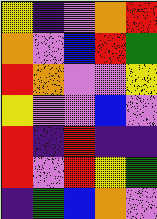[["yellow", "indigo", "violet", "orange", "red"], ["orange", "violet", "blue", "red", "green"], ["red", "orange", "violet", "violet", "yellow"], ["yellow", "violet", "violet", "blue", "violet"], ["red", "indigo", "red", "indigo", "indigo"], ["red", "violet", "red", "yellow", "green"], ["indigo", "green", "blue", "orange", "violet"]]